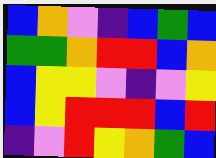[["blue", "orange", "violet", "indigo", "blue", "green", "blue"], ["green", "green", "orange", "red", "red", "blue", "orange"], ["blue", "yellow", "yellow", "violet", "indigo", "violet", "yellow"], ["blue", "yellow", "red", "red", "red", "blue", "red"], ["indigo", "violet", "red", "yellow", "orange", "green", "blue"]]